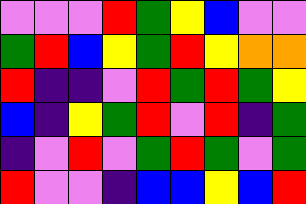[["violet", "violet", "violet", "red", "green", "yellow", "blue", "violet", "violet"], ["green", "red", "blue", "yellow", "green", "red", "yellow", "orange", "orange"], ["red", "indigo", "indigo", "violet", "red", "green", "red", "green", "yellow"], ["blue", "indigo", "yellow", "green", "red", "violet", "red", "indigo", "green"], ["indigo", "violet", "red", "violet", "green", "red", "green", "violet", "green"], ["red", "violet", "violet", "indigo", "blue", "blue", "yellow", "blue", "red"]]